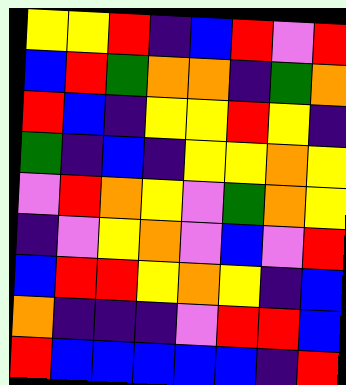[["yellow", "yellow", "red", "indigo", "blue", "red", "violet", "red"], ["blue", "red", "green", "orange", "orange", "indigo", "green", "orange"], ["red", "blue", "indigo", "yellow", "yellow", "red", "yellow", "indigo"], ["green", "indigo", "blue", "indigo", "yellow", "yellow", "orange", "yellow"], ["violet", "red", "orange", "yellow", "violet", "green", "orange", "yellow"], ["indigo", "violet", "yellow", "orange", "violet", "blue", "violet", "red"], ["blue", "red", "red", "yellow", "orange", "yellow", "indigo", "blue"], ["orange", "indigo", "indigo", "indigo", "violet", "red", "red", "blue"], ["red", "blue", "blue", "blue", "blue", "blue", "indigo", "red"]]